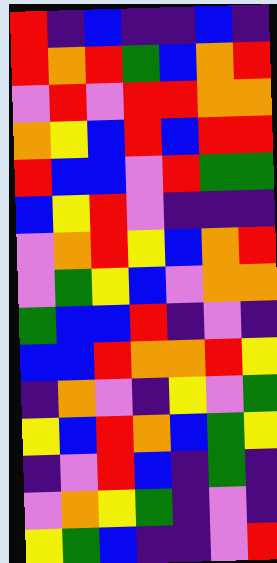[["red", "indigo", "blue", "indigo", "indigo", "blue", "indigo"], ["red", "orange", "red", "green", "blue", "orange", "red"], ["violet", "red", "violet", "red", "red", "orange", "orange"], ["orange", "yellow", "blue", "red", "blue", "red", "red"], ["red", "blue", "blue", "violet", "red", "green", "green"], ["blue", "yellow", "red", "violet", "indigo", "indigo", "indigo"], ["violet", "orange", "red", "yellow", "blue", "orange", "red"], ["violet", "green", "yellow", "blue", "violet", "orange", "orange"], ["green", "blue", "blue", "red", "indigo", "violet", "indigo"], ["blue", "blue", "red", "orange", "orange", "red", "yellow"], ["indigo", "orange", "violet", "indigo", "yellow", "violet", "green"], ["yellow", "blue", "red", "orange", "blue", "green", "yellow"], ["indigo", "violet", "red", "blue", "indigo", "green", "indigo"], ["violet", "orange", "yellow", "green", "indigo", "violet", "indigo"], ["yellow", "green", "blue", "indigo", "indigo", "violet", "red"]]